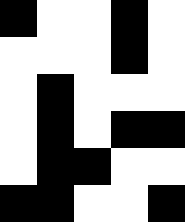[["black", "white", "white", "black", "white"], ["white", "white", "white", "black", "white"], ["white", "black", "white", "white", "white"], ["white", "black", "white", "black", "black"], ["white", "black", "black", "white", "white"], ["black", "black", "white", "white", "black"]]